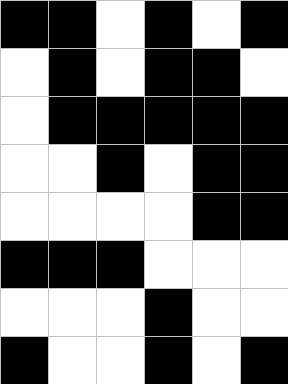[["black", "black", "white", "black", "white", "black"], ["white", "black", "white", "black", "black", "white"], ["white", "black", "black", "black", "black", "black"], ["white", "white", "black", "white", "black", "black"], ["white", "white", "white", "white", "black", "black"], ["black", "black", "black", "white", "white", "white"], ["white", "white", "white", "black", "white", "white"], ["black", "white", "white", "black", "white", "black"]]